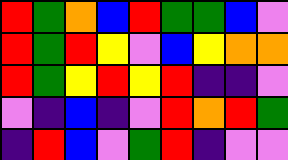[["red", "green", "orange", "blue", "red", "green", "green", "blue", "violet"], ["red", "green", "red", "yellow", "violet", "blue", "yellow", "orange", "orange"], ["red", "green", "yellow", "red", "yellow", "red", "indigo", "indigo", "violet"], ["violet", "indigo", "blue", "indigo", "violet", "red", "orange", "red", "green"], ["indigo", "red", "blue", "violet", "green", "red", "indigo", "violet", "violet"]]